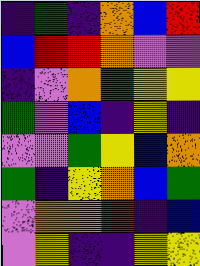[["indigo", "green", "indigo", "orange", "blue", "red"], ["blue", "red", "red", "orange", "violet", "violet"], ["indigo", "violet", "orange", "green", "yellow", "yellow"], ["green", "violet", "blue", "indigo", "yellow", "indigo"], ["violet", "violet", "green", "yellow", "blue", "orange"], ["green", "indigo", "yellow", "orange", "blue", "green"], ["violet", "orange", "orange", "red", "indigo", "blue"], ["violet", "yellow", "indigo", "indigo", "yellow", "yellow"]]